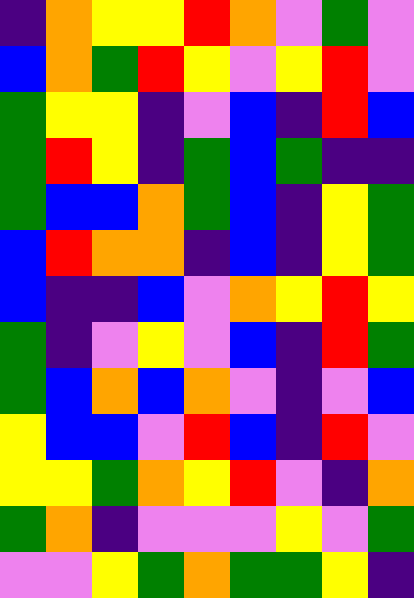[["indigo", "orange", "yellow", "yellow", "red", "orange", "violet", "green", "violet"], ["blue", "orange", "green", "red", "yellow", "violet", "yellow", "red", "violet"], ["green", "yellow", "yellow", "indigo", "violet", "blue", "indigo", "red", "blue"], ["green", "red", "yellow", "indigo", "green", "blue", "green", "indigo", "indigo"], ["green", "blue", "blue", "orange", "green", "blue", "indigo", "yellow", "green"], ["blue", "red", "orange", "orange", "indigo", "blue", "indigo", "yellow", "green"], ["blue", "indigo", "indigo", "blue", "violet", "orange", "yellow", "red", "yellow"], ["green", "indigo", "violet", "yellow", "violet", "blue", "indigo", "red", "green"], ["green", "blue", "orange", "blue", "orange", "violet", "indigo", "violet", "blue"], ["yellow", "blue", "blue", "violet", "red", "blue", "indigo", "red", "violet"], ["yellow", "yellow", "green", "orange", "yellow", "red", "violet", "indigo", "orange"], ["green", "orange", "indigo", "violet", "violet", "violet", "yellow", "violet", "green"], ["violet", "violet", "yellow", "green", "orange", "green", "green", "yellow", "indigo"]]